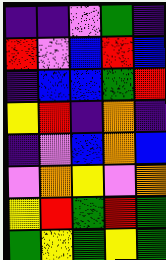[["indigo", "indigo", "violet", "green", "indigo"], ["red", "violet", "blue", "red", "blue"], ["indigo", "blue", "blue", "green", "red"], ["yellow", "red", "indigo", "orange", "indigo"], ["indigo", "violet", "blue", "orange", "blue"], ["violet", "orange", "yellow", "violet", "orange"], ["yellow", "red", "green", "red", "green"], ["green", "yellow", "green", "yellow", "green"]]